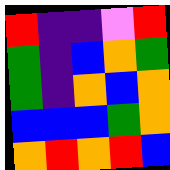[["red", "indigo", "indigo", "violet", "red"], ["green", "indigo", "blue", "orange", "green"], ["green", "indigo", "orange", "blue", "orange"], ["blue", "blue", "blue", "green", "orange"], ["orange", "red", "orange", "red", "blue"]]